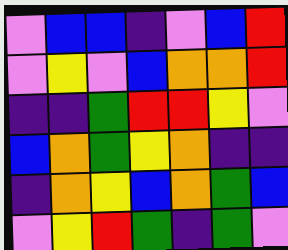[["violet", "blue", "blue", "indigo", "violet", "blue", "red"], ["violet", "yellow", "violet", "blue", "orange", "orange", "red"], ["indigo", "indigo", "green", "red", "red", "yellow", "violet"], ["blue", "orange", "green", "yellow", "orange", "indigo", "indigo"], ["indigo", "orange", "yellow", "blue", "orange", "green", "blue"], ["violet", "yellow", "red", "green", "indigo", "green", "violet"]]